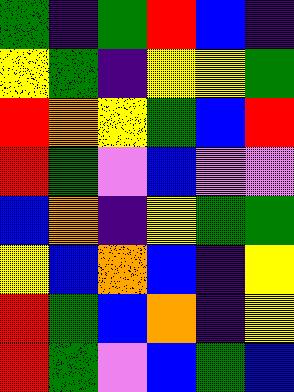[["green", "indigo", "green", "red", "blue", "indigo"], ["yellow", "green", "indigo", "yellow", "yellow", "green"], ["red", "orange", "yellow", "green", "blue", "red"], ["red", "green", "violet", "blue", "violet", "violet"], ["blue", "orange", "indigo", "yellow", "green", "green"], ["yellow", "blue", "orange", "blue", "indigo", "yellow"], ["red", "green", "blue", "orange", "indigo", "yellow"], ["red", "green", "violet", "blue", "green", "blue"]]